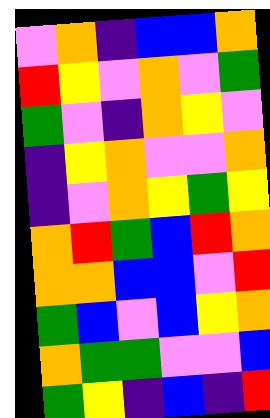[["violet", "orange", "indigo", "blue", "blue", "orange"], ["red", "yellow", "violet", "orange", "violet", "green"], ["green", "violet", "indigo", "orange", "yellow", "violet"], ["indigo", "yellow", "orange", "violet", "violet", "orange"], ["indigo", "violet", "orange", "yellow", "green", "yellow"], ["orange", "red", "green", "blue", "red", "orange"], ["orange", "orange", "blue", "blue", "violet", "red"], ["green", "blue", "violet", "blue", "yellow", "orange"], ["orange", "green", "green", "violet", "violet", "blue"], ["green", "yellow", "indigo", "blue", "indigo", "red"]]